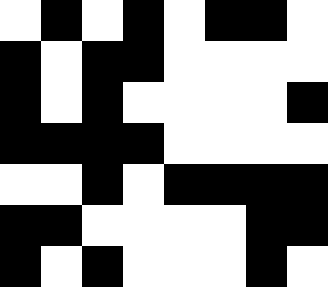[["white", "black", "white", "black", "white", "black", "black", "white"], ["black", "white", "black", "black", "white", "white", "white", "white"], ["black", "white", "black", "white", "white", "white", "white", "black"], ["black", "black", "black", "black", "white", "white", "white", "white"], ["white", "white", "black", "white", "black", "black", "black", "black"], ["black", "black", "white", "white", "white", "white", "black", "black"], ["black", "white", "black", "white", "white", "white", "black", "white"]]